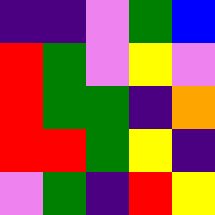[["indigo", "indigo", "violet", "green", "blue"], ["red", "green", "violet", "yellow", "violet"], ["red", "green", "green", "indigo", "orange"], ["red", "red", "green", "yellow", "indigo"], ["violet", "green", "indigo", "red", "yellow"]]